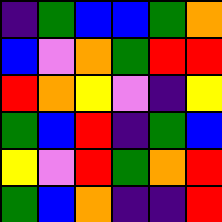[["indigo", "green", "blue", "blue", "green", "orange"], ["blue", "violet", "orange", "green", "red", "red"], ["red", "orange", "yellow", "violet", "indigo", "yellow"], ["green", "blue", "red", "indigo", "green", "blue"], ["yellow", "violet", "red", "green", "orange", "red"], ["green", "blue", "orange", "indigo", "indigo", "red"]]